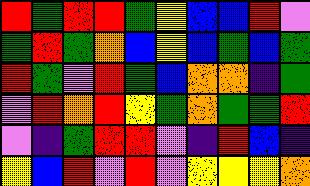[["red", "green", "red", "red", "green", "yellow", "blue", "blue", "red", "violet"], ["green", "red", "green", "orange", "blue", "yellow", "blue", "green", "blue", "green"], ["red", "green", "violet", "red", "green", "blue", "orange", "orange", "indigo", "green"], ["violet", "red", "orange", "red", "yellow", "green", "orange", "green", "green", "red"], ["violet", "indigo", "green", "red", "red", "violet", "indigo", "red", "blue", "indigo"], ["yellow", "blue", "red", "violet", "red", "violet", "yellow", "yellow", "yellow", "orange"]]